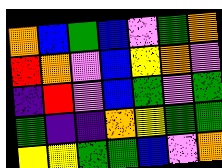[["orange", "blue", "green", "blue", "violet", "green", "orange"], ["red", "orange", "violet", "blue", "yellow", "orange", "violet"], ["indigo", "red", "violet", "blue", "green", "violet", "green"], ["green", "indigo", "indigo", "orange", "yellow", "green", "green"], ["yellow", "yellow", "green", "green", "blue", "violet", "orange"]]